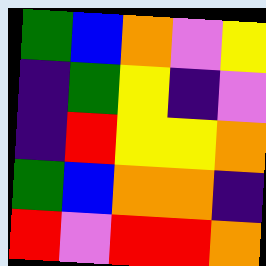[["green", "blue", "orange", "violet", "yellow"], ["indigo", "green", "yellow", "indigo", "violet"], ["indigo", "red", "yellow", "yellow", "orange"], ["green", "blue", "orange", "orange", "indigo"], ["red", "violet", "red", "red", "orange"]]